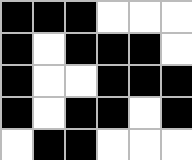[["black", "black", "black", "white", "white", "white"], ["black", "white", "black", "black", "black", "white"], ["black", "white", "white", "black", "black", "black"], ["black", "white", "black", "black", "white", "black"], ["white", "black", "black", "white", "white", "white"]]